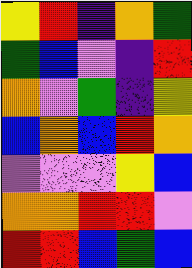[["yellow", "red", "indigo", "orange", "green"], ["green", "blue", "violet", "indigo", "red"], ["orange", "violet", "green", "indigo", "yellow"], ["blue", "orange", "blue", "red", "orange"], ["violet", "violet", "violet", "yellow", "blue"], ["orange", "orange", "red", "red", "violet"], ["red", "red", "blue", "green", "blue"]]